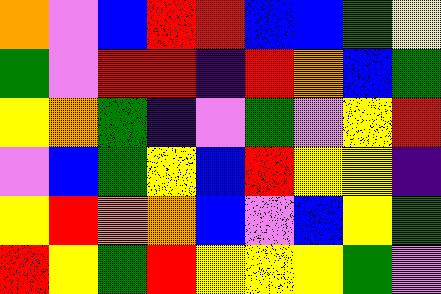[["orange", "violet", "blue", "red", "red", "blue", "blue", "green", "yellow"], ["green", "violet", "red", "red", "indigo", "red", "orange", "blue", "green"], ["yellow", "orange", "green", "indigo", "violet", "green", "violet", "yellow", "red"], ["violet", "blue", "green", "yellow", "blue", "red", "yellow", "yellow", "indigo"], ["yellow", "red", "orange", "orange", "blue", "violet", "blue", "yellow", "green"], ["red", "yellow", "green", "red", "yellow", "yellow", "yellow", "green", "violet"]]